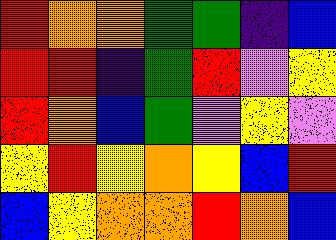[["red", "orange", "orange", "green", "green", "indigo", "blue"], ["red", "red", "indigo", "green", "red", "violet", "yellow"], ["red", "orange", "blue", "green", "violet", "yellow", "violet"], ["yellow", "red", "yellow", "orange", "yellow", "blue", "red"], ["blue", "yellow", "orange", "orange", "red", "orange", "blue"]]